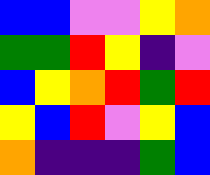[["blue", "blue", "violet", "violet", "yellow", "orange"], ["green", "green", "red", "yellow", "indigo", "violet"], ["blue", "yellow", "orange", "red", "green", "red"], ["yellow", "blue", "red", "violet", "yellow", "blue"], ["orange", "indigo", "indigo", "indigo", "green", "blue"]]